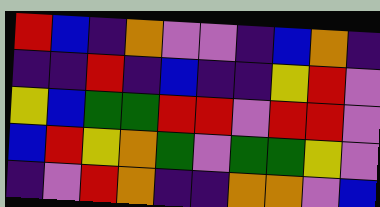[["red", "blue", "indigo", "orange", "violet", "violet", "indigo", "blue", "orange", "indigo"], ["indigo", "indigo", "red", "indigo", "blue", "indigo", "indigo", "yellow", "red", "violet"], ["yellow", "blue", "green", "green", "red", "red", "violet", "red", "red", "violet"], ["blue", "red", "yellow", "orange", "green", "violet", "green", "green", "yellow", "violet"], ["indigo", "violet", "red", "orange", "indigo", "indigo", "orange", "orange", "violet", "blue"]]